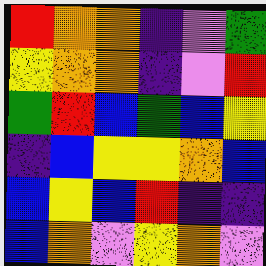[["red", "orange", "orange", "indigo", "violet", "green"], ["yellow", "orange", "orange", "indigo", "violet", "red"], ["green", "red", "blue", "green", "blue", "yellow"], ["indigo", "blue", "yellow", "yellow", "orange", "blue"], ["blue", "yellow", "blue", "red", "indigo", "indigo"], ["blue", "orange", "violet", "yellow", "orange", "violet"]]